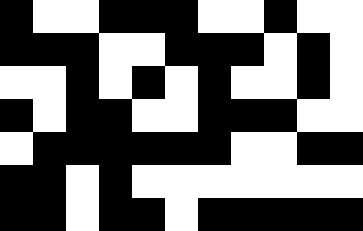[["black", "white", "white", "black", "black", "black", "white", "white", "black", "white", "white"], ["black", "black", "black", "white", "white", "black", "black", "black", "white", "black", "white"], ["white", "white", "black", "white", "black", "white", "black", "white", "white", "black", "white"], ["black", "white", "black", "black", "white", "white", "black", "black", "black", "white", "white"], ["white", "black", "black", "black", "black", "black", "black", "white", "white", "black", "black"], ["black", "black", "white", "black", "white", "white", "white", "white", "white", "white", "white"], ["black", "black", "white", "black", "black", "white", "black", "black", "black", "black", "black"]]